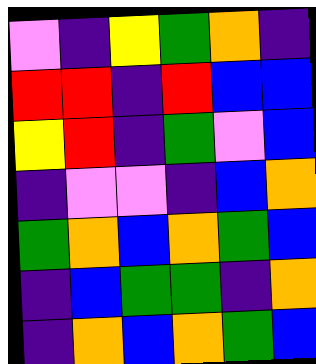[["violet", "indigo", "yellow", "green", "orange", "indigo"], ["red", "red", "indigo", "red", "blue", "blue"], ["yellow", "red", "indigo", "green", "violet", "blue"], ["indigo", "violet", "violet", "indigo", "blue", "orange"], ["green", "orange", "blue", "orange", "green", "blue"], ["indigo", "blue", "green", "green", "indigo", "orange"], ["indigo", "orange", "blue", "orange", "green", "blue"]]